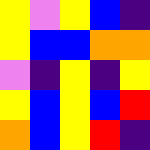[["yellow", "violet", "yellow", "blue", "indigo"], ["yellow", "blue", "blue", "orange", "orange"], ["violet", "indigo", "yellow", "indigo", "yellow"], ["yellow", "blue", "yellow", "blue", "red"], ["orange", "blue", "yellow", "red", "indigo"]]